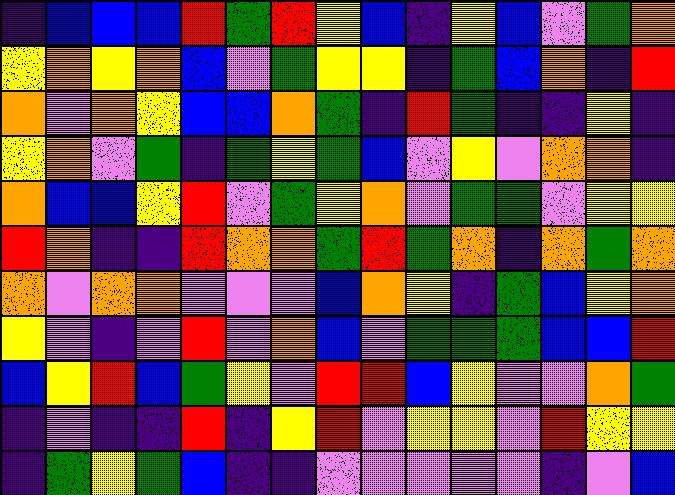[["indigo", "blue", "blue", "blue", "red", "green", "red", "yellow", "blue", "indigo", "yellow", "blue", "violet", "green", "orange"], ["yellow", "orange", "yellow", "orange", "blue", "violet", "green", "yellow", "yellow", "indigo", "green", "blue", "orange", "indigo", "red"], ["orange", "violet", "orange", "yellow", "blue", "blue", "orange", "green", "indigo", "red", "green", "indigo", "indigo", "yellow", "indigo"], ["yellow", "orange", "violet", "green", "indigo", "green", "yellow", "green", "blue", "violet", "yellow", "violet", "orange", "orange", "indigo"], ["orange", "blue", "blue", "yellow", "red", "violet", "green", "yellow", "orange", "violet", "green", "green", "violet", "yellow", "yellow"], ["red", "orange", "indigo", "indigo", "red", "orange", "orange", "green", "red", "green", "orange", "indigo", "orange", "green", "orange"], ["orange", "violet", "orange", "orange", "violet", "violet", "violet", "blue", "orange", "yellow", "indigo", "green", "blue", "yellow", "orange"], ["yellow", "violet", "indigo", "violet", "red", "violet", "orange", "blue", "violet", "green", "green", "green", "blue", "blue", "red"], ["blue", "yellow", "red", "blue", "green", "yellow", "violet", "red", "red", "blue", "yellow", "violet", "violet", "orange", "green"], ["indigo", "violet", "indigo", "indigo", "red", "indigo", "yellow", "red", "violet", "yellow", "yellow", "violet", "red", "yellow", "yellow"], ["indigo", "green", "yellow", "green", "blue", "indigo", "indigo", "violet", "violet", "violet", "violet", "violet", "indigo", "violet", "blue"]]